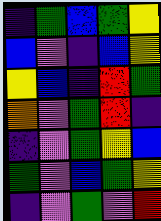[["indigo", "green", "blue", "green", "yellow"], ["blue", "violet", "indigo", "blue", "yellow"], ["yellow", "blue", "indigo", "red", "green"], ["orange", "violet", "green", "red", "indigo"], ["indigo", "violet", "green", "yellow", "blue"], ["green", "violet", "blue", "green", "yellow"], ["indigo", "violet", "green", "violet", "red"]]